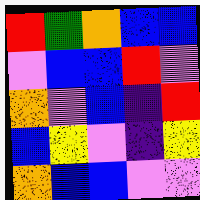[["red", "green", "orange", "blue", "blue"], ["violet", "blue", "blue", "red", "violet"], ["orange", "violet", "blue", "indigo", "red"], ["blue", "yellow", "violet", "indigo", "yellow"], ["orange", "blue", "blue", "violet", "violet"]]